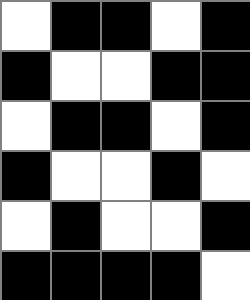[["white", "black", "black", "white", "black"], ["black", "white", "white", "black", "black"], ["white", "black", "black", "white", "black"], ["black", "white", "white", "black", "white"], ["white", "black", "white", "white", "black"], ["black", "black", "black", "black", "white"]]